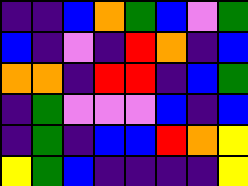[["indigo", "indigo", "blue", "orange", "green", "blue", "violet", "green"], ["blue", "indigo", "violet", "indigo", "red", "orange", "indigo", "blue"], ["orange", "orange", "indigo", "red", "red", "indigo", "blue", "green"], ["indigo", "green", "violet", "violet", "violet", "blue", "indigo", "blue"], ["indigo", "green", "indigo", "blue", "blue", "red", "orange", "yellow"], ["yellow", "green", "blue", "indigo", "indigo", "indigo", "indigo", "yellow"]]